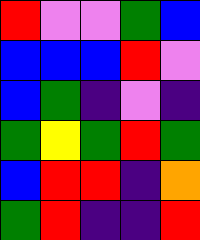[["red", "violet", "violet", "green", "blue"], ["blue", "blue", "blue", "red", "violet"], ["blue", "green", "indigo", "violet", "indigo"], ["green", "yellow", "green", "red", "green"], ["blue", "red", "red", "indigo", "orange"], ["green", "red", "indigo", "indigo", "red"]]